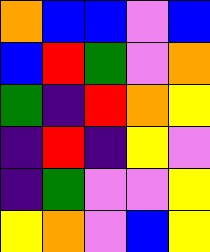[["orange", "blue", "blue", "violet", "blue"], ["blue", "red", "green", "violet", "orange"], ["green", "indigo", "red", "orange", "yellow"], ["indigo", "red", "indigo", "yellow", "violet"], ["indigo", "green", "violet", "violet", "yellow"], ["yellow", "orange", "violet", "blue", "yellow"]]